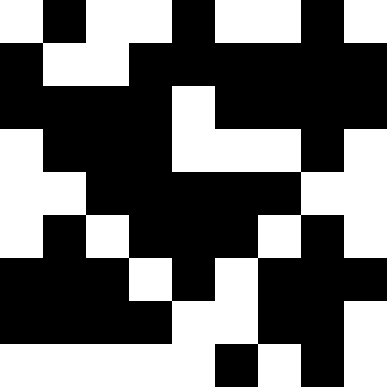[["white", "black", "white", "white", "black", "white", "white", "black", "white"], ["black", "white", "white", "black", "black", "black", "black", "black", "black"], ["black", "black", "black", "black", "white", "black", "black", "black", "black"], ["white", "black", "black", "black", "white", "white", "white", "black", "white"], ["white", "white", "black", "black", "black", "black", "black", "white", "white"], ["white", "black", "white", "black", "black", "black", "white", "black", "white"], ["black", "black", "black", "white", "black", "white", "black", "black", "black"], ["black", "black", "black", "black", "white", "white", "black", "black", "white"], ["white", "white", "white", "white", "white", "black", "white", "black", "white"]]